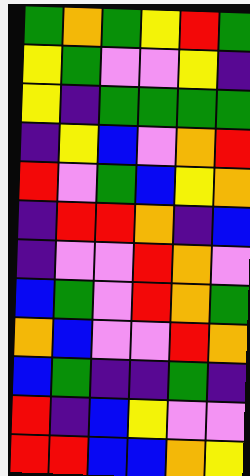[["green", "orange", "green", "yellow", "red", "green"], ["yellow", "green", "violet", "violet", "yellow", "indigo"], ["yellow", "indigo", "green", "green", "green", "green"], ["indigo", "yellow", "blue", "violet", "orange", "red"], ["red", "violet", "green", "blue", "yellow", "orange"], ["indigo", "red", "red", "orange", "indigo", "blue"], ["indigo", "violet", "violet", "red", "orange", "violet"], ["blue", "green", "violet", "red", "orange", "green"], ["orange", "blue", "violet", "violet", "red", "orange"], ["blue", "green", "indigo", "indigo", "green", "indigo"], ["red", "indigo", "blue", "yellow", "violet", "violet"], ["red", "red", "blue", "blue", "orange", "yellow"]]